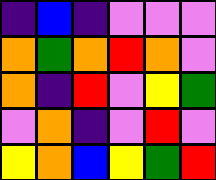[["indigo", "blue", "indigo", "violet", "violet", "violet"], ["orange", "green", "orange", "red", "orange", "violet"], ["orange", "indigo", "red", "violet", "yellow", "green"], ["violet", "orange", "indigo", "violet", "red", "violet"], ["yellow", "orange", "blue", "yellow", "green", "red"]]